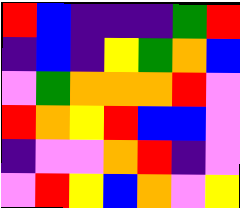[["red", "blue", "indigo", "indigo", "indigo", "green", "red"], ["indigo", "blue", "indigo", "yellow", "green", "orange", "blue"], ["violet", "green", "orange", "orange", "orange", "red", "violet"], ["red", "orange", "yellow", "red", "blue", "blue", "violet"], ["indigo", "violet", "violet", "orange", "red", "indigo", "violet"], ["violet", "red", "yellow", "blue", "orange", "violet", "yellow"]]